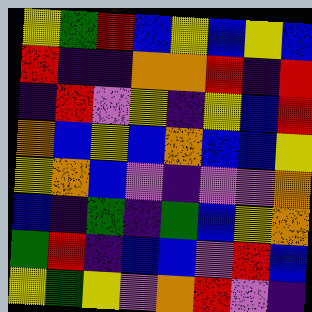[["yellow", "green", "red", "blue", "yellow", "blue", "yellow", "blue"], ["red", "indigo", "indigo", "orange", "orange", "red", "indigo", "red"], ["indigo", "red", "violet", "yellow", "indigo", "yellow", "blue", "red"], ["orange", "blue", "yellow", "blue", "orange", "blue", "blue", "yellow"], ["yellow", "orange", "blue", "violet", "indigo", "violet", "violet", "orange"], ["blue", "indigo", "green", "indigo", "green", "blue", "yellow", "orange"], ["green", "red", "indigo", "blue", "blue", "violet", "red", "blue"], ["yellow", "green", "yellow", "violet", "orange", "red", "violet", "indigo"]]